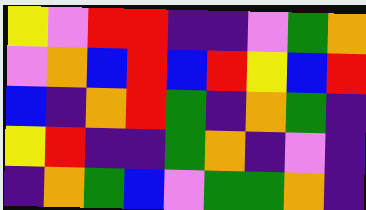[["yellow", "violet", "red", "red", "indigo", "indigo", "violet", "green", "orange"], ["violet", "orange", "blue", "red", "blue", "red", "yellow", "blue", "red"], ["blue", "indigo", "orange", "red", "green", "indigo", "orange", "green", "indigo"], ["yellow", "red", "indigo", "indigo", "green", "orange", "indigo", "violet", "indigo"], ["indigo", "orange", "green", "blue", "violet", "green", "green", "orange", "indigo"]]